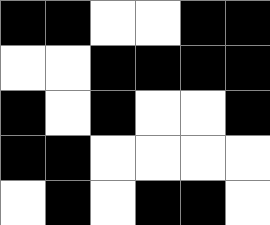[["black", "black", "white", "white", "black", "black"], ["white", "white", "black", "black", "black", "black"], ["black", "white", "black", "white", "white", "black"], ["black", "black", "white", "white", "white", "white"], ["white", "black", "white", "black", "black", "white"]]